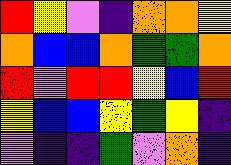[["red", "yellow", "violet", "indigo", "orange", "orange", "yellow"], ["orange", "blue", "blue", "orange", "green", "green", "orange"], ["red", "violet", "red", "red", "yellow", "blue", "red"], ["yellow", "blue", "blue", "yellow", "green", "yellow", "indigo"], ["violet", "indigo", "indigo", "green", "violet", "orange", "indigo"]]